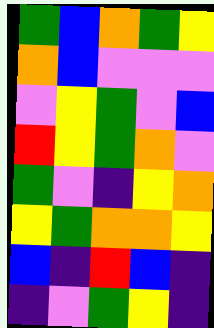[["green", "blue", "orange", "green", "yellow"], ["orange", "blue", "violet", "violet", "violet"], ["violet", "yellow", "green", "violet", "blue"], ["red", "yellow", "green", "orange", "violet"], ["green", "violet", "indigo", "yellow", "orange"], ["yellow", "green", "orange", "orange", "yellow"], ["blue", "indigo", "red", "blue", "indigo"], ["indigo", "violet", "green", "yellow", "indigo"]]